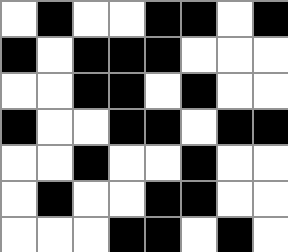[["white", "black", "white", "white", "black", "black", "white", "black"], ["black", "white", "black", "black", "black", "white", "white", "white"], ["white", "white", "black", "black", "white", "black", "white", "white"], ["black", "white", "white", "black", "black", "white", "black", "black"], ["white", "white", "black", "white", "white", "black", "white", "white"], ["white", "black", "white", "white", "black", "black", "white", "white"], ["white", "white", "white", "black", "black", "white", "black", "white"]]